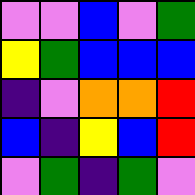[["violet", "violet", "blue", "violet", "green"], ["yellow", "green", "blue", "blue", "blue"], ["indigo", "violet", "orange", "orange", "red"], ["blue", "indigo", "yellow", "blue", "red"], ["violet", "green", "indigo", "green", "violet"]]